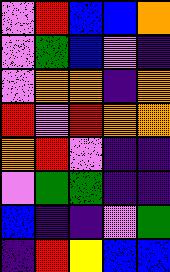[["violet", "red", "blue", "blue", "orange"], ["violet", "green", "blue", "violet", "indigo"], ["violet", "orange", "orange", "indigo", "orange"], ["red", "violet", "red", "orange", "orange"], ["orange", "red", "violet", "indigo", "indigo"], ["violet", "green", "green", "indigo", "indigo"], ["blue", "indigo", "indigo", "violet", "green"], ["indigo", "red", "yellow", "blue", "blue"]]